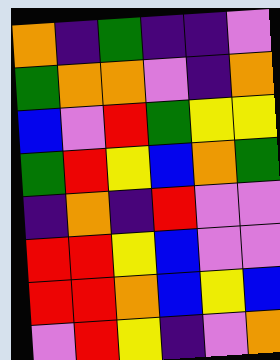[["orange", "indigo", "green", "indigo", "indigo", "violet"], ["green", "orange", "orange", "violet", "indigo", "orange"], ["blue", "violet", "red", "green", "yellow", "yellow"], ["green", "red", "yellow", "blue", "orange", "green"], ["indigo", "orange", "indigo", "red", "violet", "violet"], ["red", "red", "yellow", "blue", "violet", "violet"], ["red", "red", "orange", "blue", "yellow", "blue"], ["violet", "red", "yellow", "indigo", "violet", "orange"]]